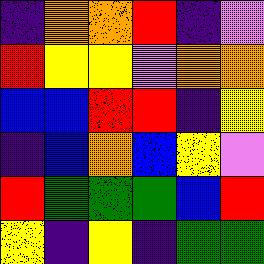[["indigo", "orange", "orange", "red", "indigo", "violet"], ["red", "yellow", "yellow", "violet", "orange", "orange"], ["blue", "blue", "red", "red", "indigo", "yellow"], ["indigo", "blue", "orange", "blue", "yellow", "violet"], ["red", "green", "green", "green", "blue", "red"], ["yellow", "indigo", "yellow", "indigo", "green", "green"]]